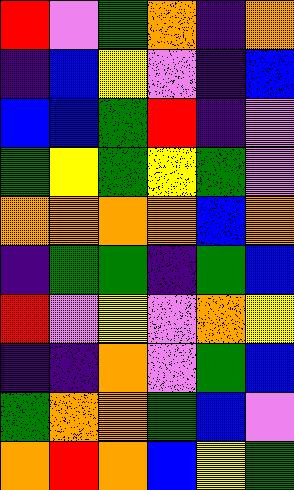[["red", "violet", "green", "orange", "indigo", "orange"], ["indigo", "blue", "yellow", "violet", "indigo", "blue"], ["blue", "blue", "green", "red", "indigo", "violet"], ["green", "yellow", "green", "yellow", "green", "violet"], ["orange", "orange", "orange", "orange", "blue", "orange"], ["indigo", "green", "green", "indigo", "green", "blue"], ["red", "violet", "yellow", "violet", "orange", "yellow"], ["indigo", "indigo", "orange", "violet", "green", "blue"], ["green", "orange", "orange", "green", "blue", "violet"], ["orange", "red", "orange", "blue", "yellow", "green"]]